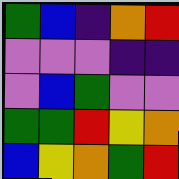[["green", "blue", "indigo", "orange", "red"], ["violet", "violet", "violet", "indigo", "indigo"], ["violet", "blue", "green", "violet", "violet"], ["green", "green", "red", "yellow", "orange"], ["blue", "yellow", "orange", "green", "red"]]